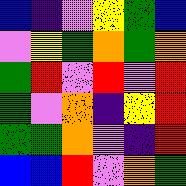[["blue", "indigo", "violet", "yellow", "green", "blue"], ["violet", "yellow", "green", "orange", "green", "orange"], ["green", "red", "violet", "red", "violet", "red"], ["green", "violet", "orange", "indigo", "yellow", "red"], ["green", "green", "orange", "violet", "indigo", "red"], ["blue", "blue", "red", "violet", "orange", "green"]]